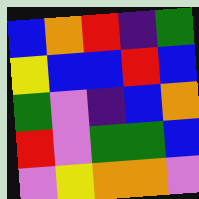[["blue", "orange", "red", "indigo", "green"], ["yellow", "blue", "blue", "red", "blue"], ["green", "violet", "indigo", "blue", "orange"], ["red", "violet", "green", "green", "blue"], ["violet", "yellow", "orange", "orange", "violet"]]